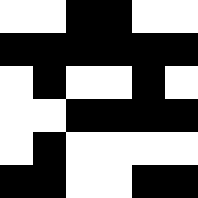[["white", "white", "black", "black", "white", "white"], ["black", "black", "black", "black", "black", "black"], ["white", "black", "white", "white", "black", "white"], ["white", "white", "black", "black", "black", "black"], ["white", "black", "white", "white", "white", "white"], ["black", "black", "white", "white", "black", "black"]]